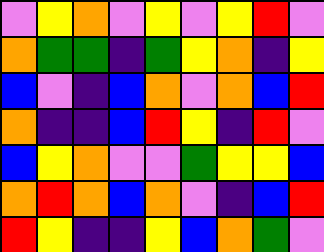[["violet", "yellow", "orange", "violet", "yellow", "violet", "yellow", "red", "violet"], ["orange", "green", "green", "indigo", "green", "yellow", "orange", "indigo", "yellow"], ["blue", "violet", "indigo", "blue", "orange", "violet", "orange", "blue", "red"], ["orange", "indigo", "indigo", "blue", "red", "yellow", "indigo", "red", "violet"], ["blue", "yellow", "orange", "violet", "violet", "green", "yellow", "yellow", "blue"], ["orange", "red", "orange", "blue", "orange", "violet", "indigo", "blue", "red"], ["red", "yellow", "indigo", "indigo", "yellow", "blue", "orange", "green", "violet"]]